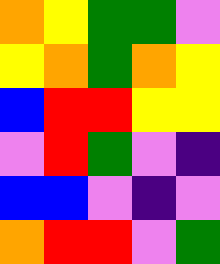[["orange", "yellow", "green", "green", "violet"], ["yellow", "orange", "green", "orange", "yellow"], ["blue", "red", "red", "yellow", "yellow"], ["violet", "red", "green", "violet", "indigo"], ["blue", "blue", "violet", "indigo", "violet"], ["orange", "red", "red", "violet", "green"]]